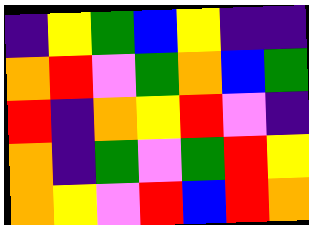[["indigo", "yellow", "green", "blue", "yellow", "indigo", "indigo"], ["orange", "red", "violet", "green", "orange", "blue", "green"], ["red", "indigo", "orange", "yellow", "red", "violet", "indigo"], ["orange", "indigo", "green", "violet", "green", "red", "yellow"], ["orange", "yellow", "violet", "red", "blue", "red", "orange"]]